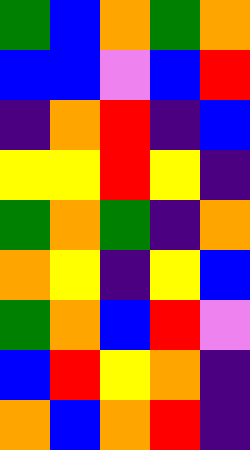[["green", "blue", "orange", "green", "orange"], ["blue", "blue", "violet", "blue", "red"], ["indigo", "orange", "red", "indigo", "blue"], ["yellow", "yellow", "red", "yellow", "indigo"], ["green", "orange", "green", "indigo", "orange"], ["orange", "yellow", "indigo", "yellow", "blue"], ["green", "orange", "blue", "red", "violet"], ["blue", "red", "yellow", "orange", "indigo"], ["orange", "blue", "orange", "red", "indigo"]]